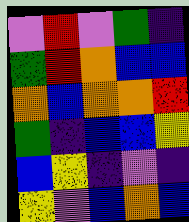[["violet", "red", "violet", "green", "indigo"], ["green", "red", "orange", "blue", "blue"], ["orange", "blue", "orange", "orange", "red"], ["green", "indigo", "blue", "blue", "yellow"], ["blue", "yellow", "indigo", "violet", "indigo"], ["yellow", "violet", "blue", "orange", "blue"]]